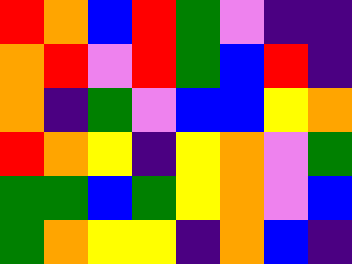[["red", "orange", "blue", "red", "green", "violet", "indigo", "indigo"], ["orange", "red", "violet", "red", "green", "blue", "red", "indigo"], ["orange", "indigo", "green", "violet", "blue", "blue", "yellow", "orange"], ["red", "orange", "yellow", "indigo", "yellow", "orange", "violet", "green"], ["green", "green", "blue", "green", "yellow", "orange", "violet", "blue"], ["green", "orange", "yellow", "yellow", "indigo", "orange", "blue", "indigo"]]